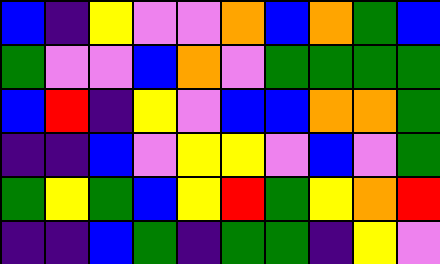[["blue", "indigo", "yellow", "violet", "violet", "orange", "blue", "orange", "green", "blue"], ["green", "violet", "violet", "blue", "orange", "violet", "green", "green", "green", "green"], ["blue", "red", "indigo", "yellow", "violet", "blue", "blue", "orange", "orange", "green"], ["indigo", "indigo", "blue", "violet", "yellow", "yellow", "violet", "blue", "violet", "green"], ["green", "yellow", "green", "blue", "yellow", "red", "green", "yellow", "orange", "red"], ["indigo", "indigo", "blue", "green", "indigo", "green", "green", "indigo", "yellow", "violet"]]